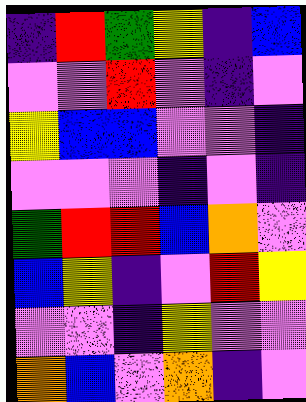[["indigo", "red", "green", "yellow", "indigo", "blue"], ["violet", "violet", "red", "violet", "indigo", "violet"], ["yellow", "blue", "blue", "violet", "violet", "indigo"], ["violet", "violet", "violet", "indigo", "violet", "indigo"], ["green", "red", "red", "blue", "orange", "violet"], ["blue", "yellow", "indigo", "violet", "red", "yellow"], ["violet", "violet", "indigo", "yellow", "violet", "violet"], ["orange", "blue", "violet", "orange", "indigo", "violet"]]